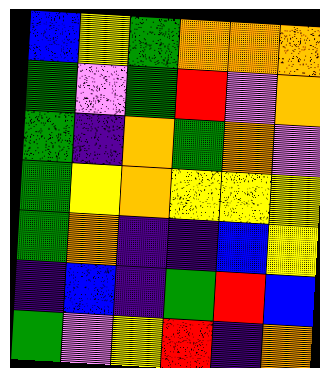[["blue", "yellow", "green", "orange", "orange", "orange"], ["green", "violet", "green", "red", "violet", "orange"], ["green", "indigo", "orange", "green", "orange", "violet"], ["green", "yellow", "orange", "yellow", "yellow", "yellow"], ["green", "orange", "indigo", "indigo", "blue", "yellow"], ["indigo", "blue", "indigo", "green", "red", "blue"], ["green", "violet", "yellow", "red", "indigo", "orange"]]